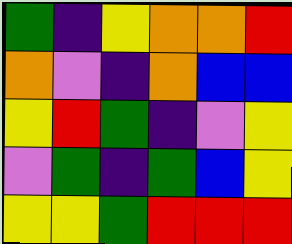[["green", "indigo", "yellow", "orange", "orange", "red"], ["orange", "violet", "indigo", "orange", "blue", "blue"], ["yellow", "red", "green", "indigo", "violet", "yellow"], ["violet", "green", "indigo", "green", "blue", "yellow"], ["yellow", "yellow", "green", "red", "red", "red"]]